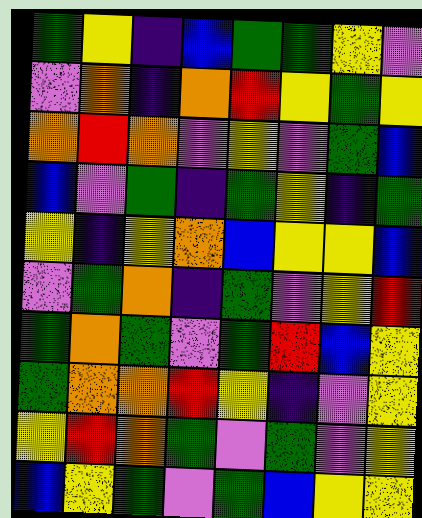[["green", "yellow", "indigo", "blue", "green", "green", "yellow", "violet"], ["violet", "orange", "indigo", "orange", "red", "yellow", "green", "yellow"], ["orange", "red", "orange", "violet", "yellow", "violet", "green", "blue"], ["blue", "violet", "green", "indigo", "green", "yellow", "indigo", "green"], ["yellow", "indigo", "yellow", "orange", "blue", "yellow", "yellow", "blue"], ["violet", "green", "orange", "indigo", "green", "violet", "yellow", "red"], ["green", "orange", "green", "violet", "green", "red", "blue", "yellow"], ["green", "orange", "orange", "red", "yellow", "indigo", "violet", "yellow"], ["yellow", "red", "orange", "green", "violet", "green", "violet", "yellow"], ["blue", "yellow", "green", "violet", "green", "blue", "yellow", "yellow"]]